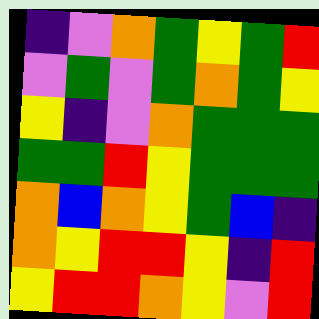[["indigo", "violet", "orange", "green", "yellow", "green", "red"], ["violet", "green", "violet", "green", "orange", "green", "yellow"], ["yellow", "indigo", "violet", "orange", "green", "green", "green"], ["green", "green", "red", "yellow", "green", "green", "green"], ["orange", "blue", "orange", "yellow", "green", "blue", "indigo"], ["orange", "yellow", "red", "red", "yellow", "indigo", "red"], ["yellow", "red", "red", "orange", "yellow", "violet", "red"]]